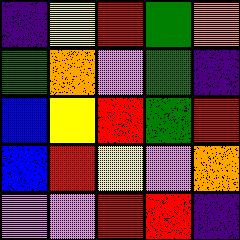[["indigo", "yellow", "red", "green", "orange"], ["green", "orange", "violet", "green", "indigo"], ["blue", "yellow", "red", "green", "red"], ["blue", "red", "yellow", "violet", "orange"], ["violet", "violet", "red", "red", "indigo"]]